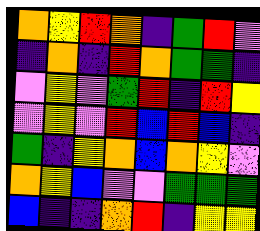[["orange", "yellow", "red", "orange", "indigo", "green", "red", "violet"], ["indigo", "orange", "indigo", "red", "orange", "green", "green", "indigo"], ["violet", "yellow", "violet", "green", "red", "indigo", "red", "yellow"], ["violet", "yellow", "violet", "red", "blue", "red", "blue", "indigo"], ["green", "indigo", "yellow", "orange", "blue", "orange", "yellow", "violet"], ["orange", "yellow", "blue", "violet", "violet", "green", "green", "green"], ["blue", "indigo", "indigo", "orange", "red", "indigo", "yellow", "yellow"]]